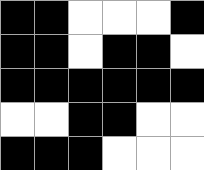[["black", "black", "white", "white", "white", "black"], ["black", "black", "white", "black", "black", "white"], ["black", "black", "black", "black", "black", "black"], ["white", "white", "black", "black", "white", "white"], ["black", "black", "black", "white", "white", "white"]]